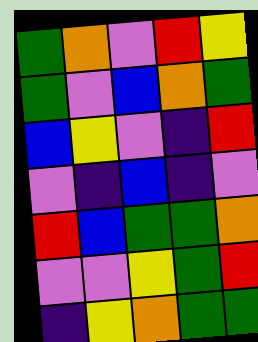[["green", "orange", "violet", "red", "yellow"], ["green", "violet", "blue", "orange", "green"], ["blue", "yellow", "violet", "indigo", "red"], ["violet", "indigo", "blue", "indigo", "violet"], ["red", "blue", "green", "green", "orange"], ["violet", "violet", "yellow", "green", "red"], ["indigo", "yellow", "orange", "green", "green"]]